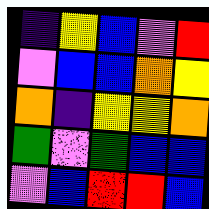[["indigo", "yellow", "blue", "violet", "red"], ["violet", "blue", "blue", "orange", "yellow"], ["orange", "indigo", "yellow", "yellow", "orange"], ["green", "violet", "green", "blue", "blue"], ["violet", "blue", "red", "red", "blue"]]